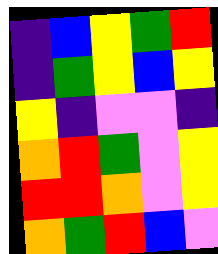[["indigo", "blue", "yellow", "green", "red"], ["indigo", "green", "yellow", "blue", "yellow"], ["yellow", "indigo", "violet", "violet", "indigo"], ["orange", "red", "green", "violet", "yellow"], ["red", "red", "orange", "violet", "yellow"], ["orange", "green", "red", "blue", "violet"]]